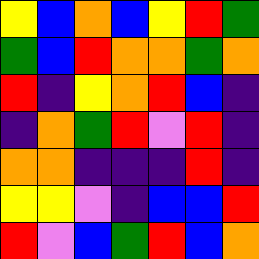[["yellow", "blue", "orange", "blue", "yellow", "red", "green"], ["green", "blue", "red", "orange", "orange", "green", "orange"], ["red", "indigo", "yellow", "orange", "red", "blue", "indigo"], ["indigo", "orange", "green", "red", "violet", "red", "indigo"], ["orange", "orange", "indigo", "indigo", "indigo", "red", "indigo"], ["yellow", "yellow", "violet", "indigo", "blue", "blue", "red"], ["red", "violet", "blue", "green", "red", "blue", "orange"]]